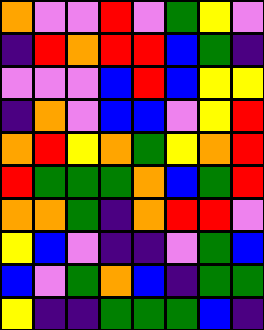[["orange", "violet", "violet", "red", "violet", "green", "yellow", "violet"], ["indigo", "red", "orange", "red", "red", "blue", "green", "indigo"], ["violet", "violet", "violet", "blue", "red", "blue", "yellow", "yellow"], ["indigo", "orange", "violet", "blue", "blue", "violet", "yellow", "red"], ["orange", "red", "yellow", "orange", "green", "yellow", "orange", "red"], ["red", "green", "green", "green", "orange", "blue", "green", "red"], ["orange", "orange", "green", "indigo", "orange", "red", "red", "violet"], ["yellow", "blue", "violet", "indigo", "indigo", "violet", "green", "blue"], ["blue", "violet", "green", "orange", "blue", "indigo", "green", "green"], ["yellow", "indigo", "indigo", "green", "green", "green", "blue", "indigo"]]